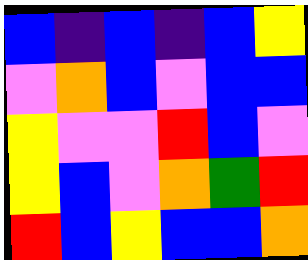[["blue", "indigo", "blue", "indigo", "blue", "yellow"], ["violet", "orange", "blue", "violet", "blue", "blue"], ["yellow", "violet", "violet", "red", "blue", "violet"], ["yellow", "blue", "violet", "orange", "green", "red"], ["red", "blue", "yellow", "blue", "blue", "orange"]]